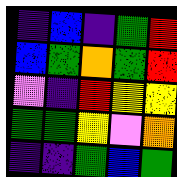[["indigo", "blue", "indigo", "green", "red"], ["blue", "green", "orange", "green", "red"], ["violet", "indigo", "red", "yellow", "yellow"], ["green", "green", "yellow", "violet", "orange"], ["indigo", "indigo", "green", "blue", "green"]]